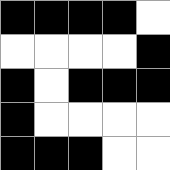[["black", "black", "black", "black", "white"], ["white", "white", "white", "white", "black"], ["black", "white", "black", "black", "black"], ["black", "white", "white", "white", "white"], ["black", "black", "black", "white", "white"]]